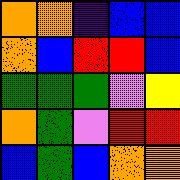[["orange", "orange", "indigo", "blue", "blue"], ["orange", "blue", "red", "red", "blue"], ["green", "green", "green", "violet", "yellow"], ["orange", "green", "violet", "red", "red"], ["blue", "green", "blue", "orange", "orange"]]